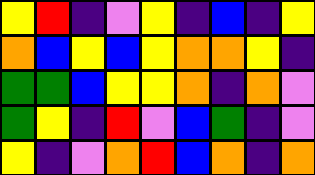[["yellow", "red", "indigo", "violet", "yellow", "indigo", "blue", "indigo", "yellow"], ["orange", "blue", "yellow", "blue", "yellow", "orange", "orange", "yellow", "indigo"], ["green", "green", "blue", "yellow", "yellow", "orange", "indigo", "orange", "violet"], ["green", "yellow", "indigo", "red", "violet", "blue", "green", "indigo", "violet"], ["yellow", "indigo", "violet", "orange", "red", "blue", "orange", "indigo", "orange"]]